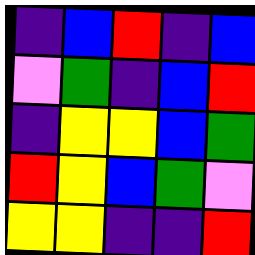[["indigo", "blue", "red", "indigo", "blue"], ["violet", "green", "indigo", "blue", "red"], ["indigo", "yellow", "yellow", "blue", "green"], ["red", "yellow", "blue", "green", "violet"], ["yellow", "yellow", "indigo", "indigo", "red"]]